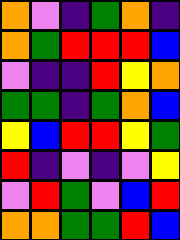[["orange", "violet", "indigo", "green", "orange", "indigo"], ["orange", "green", "red", "red", "red", "blue"], ["violet", "indigo", "indigo", "red", "yellow", "orange"], ["green", "green", "indigo", "green", "orange", "blue"], ["yellow", "blue", "red", "red", "yellow", "green"], ["red", "indigo", "violet", "indigo", "violet", "yellow"], ["violet", "red", "green", "violet", "blue", "red"], ["orange", "orange", "green", "green", "red", "blue"]]